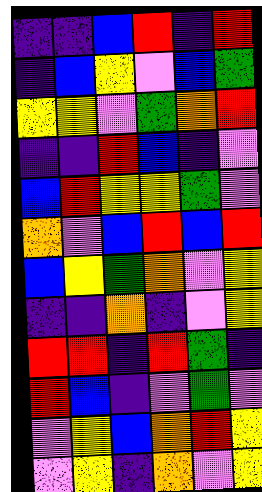[["indigo", "indigo", "blue", "red", "indigo", "red"], ["indigo", "blue", "yellow", "violet", "blue", "green"], ["yellow", "yellow", "violet", "green", "orange", "red"], ["indigo", "indigo", "red", "blue", "indigo", "violet"], ["blue", "red", "yellow", "yellow", "green", "violet"], ["orange", "violet", "blue", "red", "blue", "red"], ["blue", "yellow", "green", "orange", "violet", "yellow"], ["indigo", "indigo", "orange", "indigo", "violet", "yellow"], ["red", "red", "indigo", "red", "green", "indigo"], ["red", "blue", "indigo", "violet", "green", "violet"], ["violet", "yellow", "blue", "orange", "red", "yellow"], ["violet", "yellow", "indigo", "orange", "violet", "yellow"]]